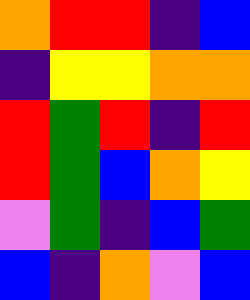[["orange", "red", "red", "indigo", "blue"], ["indigo", "yellow", "yellow", "orange", "orange"], ["red", "green", "red", "indigo", "red"], ["red", "green", "blue", "orange", "yellow"], ["violet", "green", "indigo", "blue", "green"], ["blue", "indigo", "orange", "violet", "blue"]]